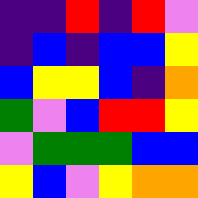[["indigo", "indigo", "red", "indigo", "red", "violet"], ["indigo", "blue", "indigo", "blue", "blue", "yellow"], ["blue", "yellow", "yellow", "blue", "indigo", "orange"], ["green", "violet", "blue", "red", "red", "yellow"], ["violet", "green", "green", "green", "blue", "blue"], ["yellow", "blue", "violet", "yellow", "orange", "orange"]]